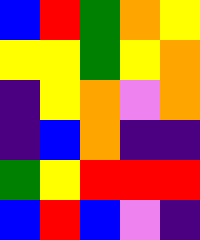[["blue", "red", "green", "orange", "yellow"], ["yellow", "yellow", "green", "yellow", "orange"], ["indigo", "yellow", "orange", "violet", "orange"], ["indigo", "blue", "orange", "indigo", "indigo"], ["green", "yellow", "red", "red", "red"], ["blue", "red", "blue", "violet", "indigo"]]